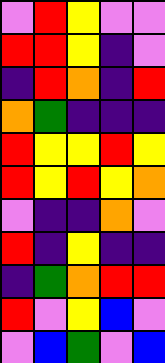[["violet", "red", "yellow", "violet", "violet"], ["red", "red", "yellow", "indigo", "violet"], ["indigo", "red", "orange", "indigo", "red"], ["orange", "green", "indigo", "indigo", "indigo"], ["red", "yellow", "yellow", "red", "yellow"], ["red", "yellow", "red", "yellow", "orange"], ["violet", "indigo", "indigo", "orange", "violet"], ["red", "indigo", "yellow", "indigo", "indigo"], ["indigo", "green", "orange", "red", "red"], ["red", "violet", "yellow", "blue", "violet"], ["violet", "blue", "green", "violet", "blue"]]